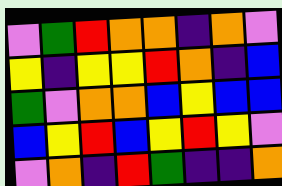[["violet", "green", "red", "orange", "orange", "indigo", "orange", "violet"], ["yellow", "indigo", "yellow", "yellow", "red", "orange", "indigo", "blue"], ["green", "violet", "orange", "orange", "blue", "yellow", "blue", "blue"], ["blue", "yellow", "red", "blue", "yellow", "red", "yellow", "violet"], ["violet", "orange", "indigo", "red", "green", "indigo", "indigo", "orange"]]